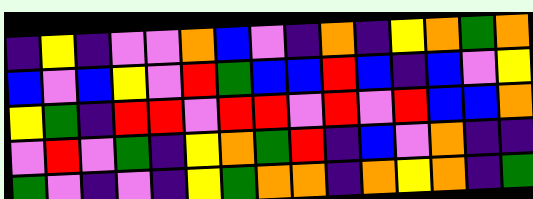[["indigo", "yellow", "indigo", "violet", "violet", "orange", "blue", "violet", "indigo", "orange", "indigo", "yellow", "orange", "green", "orange"], ["blue", "violet", "blue", "yellow", "violet", "red", "green", "blue", "blue", "red", "blue", "indigo", "blue", "violet", "yellow"], ["yellow", "green", "indigo", "red", "red", "violet", "red", "red", "violet", "red", "violet", "red", "blue", "blue", "orange"], ["violet", "red", "violet", "green", "indigo", "yellow", "orange", "green", "red", "indigo", "blue", "violet", "orange", "indigo", "indigo"], ["green", "violet", "indigo", "violet", "indigo", "yellow", "green", "orange", "orange", "indigo", "orange", "yellow", "orange", "indigo", "green"]]